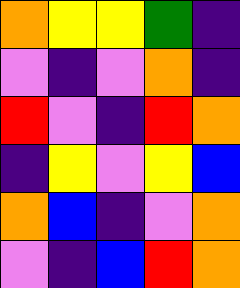[["orange", "yellow", "yellow", "green", "indigo"], ["violet", "indigo", "violet", "orange", "indigo"], ["red", "violet", "indigo", "red", "orange"], ["indigo", "yellow", "violet", "yellow", "blue"], ["orange", "blue", "indigo", "violet", "orange"], ["violet", "indigo", "blue", "red", "orange"]]